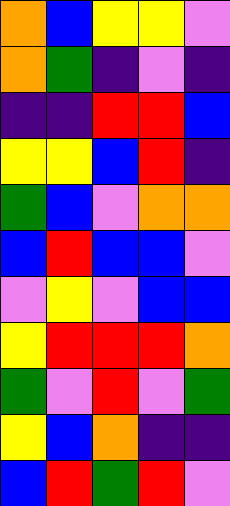[["orange", "blue", "yellow", "yellow", "violet"], ["orange", "green", "indigo", "violet", "indigo"], ["indigo", "indigo", "red", "red", "blue"], ["yellow", "yellow", "blue", "red", "indigo"], ["green", "blue", "violet", "orange", "orange"], ["blue", "red", "blue", "blue", "violet"], ["violet", "yellow", "violet", "blue", "blue"], ["yellow", "red", "red", "red", "orange"], ["green", "violet", "red", "violet", "green"], ["yellow", "blue", "orange", "indigo", "indigo"], ["blue", "red", "green", "red", "violet"]]